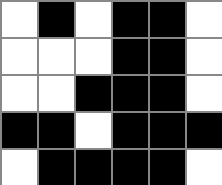[["white", "black", "white", "black", "black", "white"], ["white", "white", "white", "black", "black", "white"], ["white", "white", "black", "black", "black", "white"], ["black", "black", "white", "black", "black", "black"], ["white", "black", "black", "black", "black", "white"]]